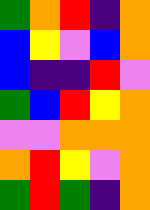[["green", "orange", "red", "indigo", "orange"], ["blue", "yellow", "violet", "blue", "orange"], ["blue", "indigo", "indigo", "red", "violet"], ["green", "blue", "red", "yellow", "orange"], ["violet", "violet", "orange", "orange", "orange"], ["orange", "red", "yellow", "violet", "orange"], ["green", "red", "green", "indigo", "orange"]]